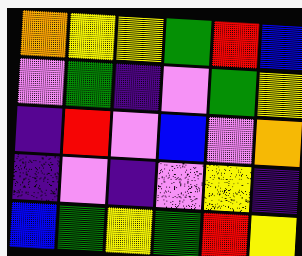[["orange", "yellow", "yellow", "green", "red", "blue"], ["violet", "green", "indigo", "violet", "green", "yellow"], ["indigo", "red", "violet", "blue", "violet", "orange"], ["indigo", "violet", "indigo", "violet", "yellow", "indigo"], ["blue", "green", "yellow", "green", "red", "yellow"]]